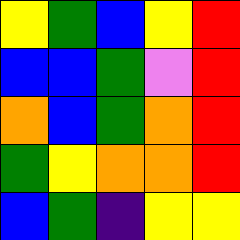[["yellow", "green", "blue", "yellow", "red"], ["blue", "blue", "green", "violet", "red"], ["orange", "blue", "green", "orange", "red"], ["green", "yellow", "orange", "orange", "red"], ["blue", "green", "indigo", "yellow", "yellow"]]